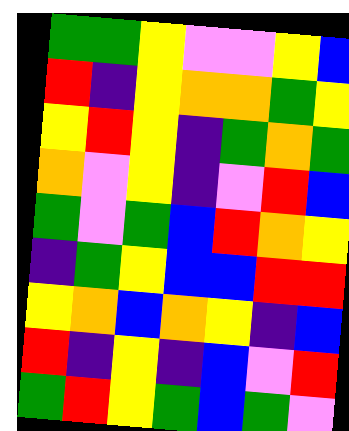[["green", "green", "yellow", "violet", "violet", "yellow", "blue"], ["red", "indigo", "yellow", "orange", "orange", "green", "yellow"], ["yellow", "red", "yellow", "indigo", "green", "orange", "green"], ["orange", "violet", "yellow", "indigo", "violet", "red", "blue"], ["green", "violet", "green", "blue", "red", "orange", "yellow"], ["indigo", "green", "yellow", "blue", "blue", "red", "red"], ["yellow", "orange", "blue", "orange", "yellow", "indigo", "blue"], ["red", "indigo", "yellow", "indigo", "blue", "violet", "red"], ["green", "red", "yellow", "green", "blue", "green", "violet"]]